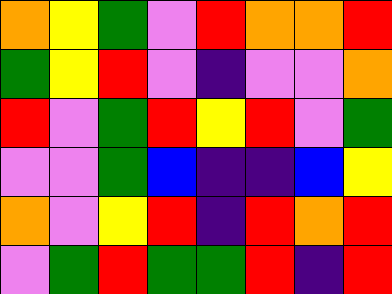[["orange", "yellow", "green", "violet", "red", "orange", "orange", "red"], ["green", "yellow", "red", "violet", "indigo", "violet", "violet", "orange"], ["red", "violet", "green", "red", "yellow", "red", "violet", "green"], ["violet", "violet", "green", "blue", "indigo", "indigo", "blue", "yellow"], ["orange", "violet", "yellow", "red", "indigo", "red", "orange", "red"], ["violet", "green", "red", "green", "green", "red", "indigo", "red"]]